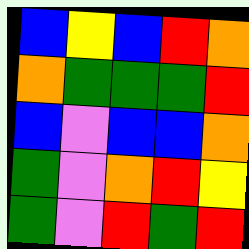[["blue", "yellow", "blue", "red", "orange"], ["orange", "green", "green", "green", "red"], ["blue", "violet", "blue", "blue", "orange"], ["green", "violet", "orange", "red", "yellow"], ["green", "violet", "red", "green", "red"]]